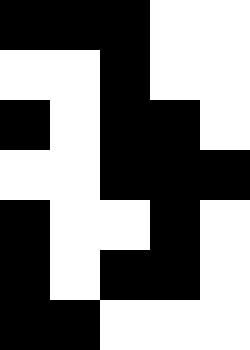[["black", "black", "black", "white", "white"], ["white", "white", "black", "white", "white"], ["black", "white", "black", "black", "white"], ["white", "white", "black", "black", "black"], ["black", "white", "white", "black", "white"], ["black", "white", "black", "black", "white"], ["black", "black", "white", "white", "white"]]